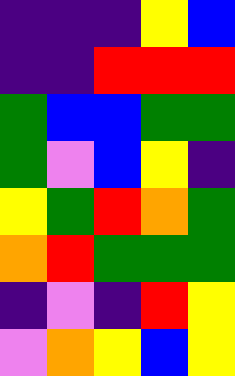[["indigo", "indigo", "indigo", "yellow", "blue"], ["indigo", "indigo", "red", "red", "red"], ["green", "blue", "blue", "green", "green"], ["green", "violet", "blue", "yellow", "indigo"], ["yellow", "green", "red", "orange", "green"], ["orange", "red", "green", "green", "green"], ["indigo", "violet", "indigo", "red", "yellow"], ["violet", "orange", "yellow", "blue", "yellow"]]